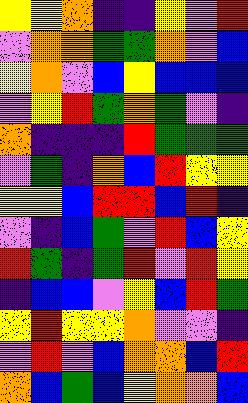[["yellow", "yellow", "orange", "indigo", "indigo", "yellow", "violet", "red"], ["violet", "orange", "orange", "green", "green", "orange", "violet", "blue"], ["yellow", "orange", "violet", "blue", "yellow", "blue", "blue", "blue"], ["violet", "yellow", "red", "green", "orange", "green", "violet", "indigo"], ["orange", "indigo", "indigo", "indigo", "red", "green", "green", "green"], ["violet", "green", "indigo", "orange", "blue", "red", "yellow", "yellow"], ["yellow", "yellow", "blue", "red", "red", "blue", "red", "indigo"], ["violet", "indigo", "blue", "green", "violet", "red", "blue", "yellow"], ["red", "green", "indigo", "green", "red", "violet", "red", "yellow"], ["indigo", "blue", "blue", "violet", "yellow", "blue", "red", "green"], ["yellow", "red", "yellow", "yellow", "orange", "violet", "violet", "indigo"], ["violet", "red", "violet", "blue", "orange", "orange", "blue", "red"], ["orange", "blue", "green", "blue", "yellow", "orange", "orange", "blue"]]